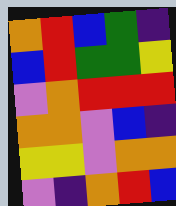[["orange", "red", "blue", "green", "indigo"], ["blue", "red", "green", "green", "yellow"], ["violet", "orange", "red", "red", "red"], ["orange", "orange", "violet", "blue", "indigo"], ["yellow", "yellow", "violet", "orange", "orange"], ["violet", "indigo", "orange", "red", "blue"]]